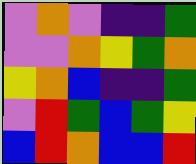[["violet", "orange", "violet", "indigo", "indigo", "green"], ["violet", "violet", "orange", "yellow", "green", "orange"], ["yellow", "orange", "blue", "indigo", "indigo", "green"], ["violet", "red", "green", "blue", "green", "yellow"], ["blue", "red", "orange", "blue", "blue", "red"]]